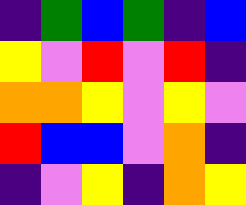[["indigo", "green", "blue", "green", "indigo", "blue"], ["yellow", "violet", "red", "violet", "red", "indigo"], ["orange", "orange", "yellow", "violet", "yellow", "violet"], ["red", "blue", "blue", "violet", "orange", "indigo"], ["indigo", "violet", "yellow", "indigo", "orange", "yellow"]]